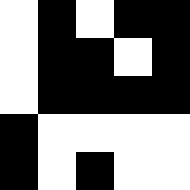[["white", "black", "white", "black", "black"], ["white", "black", "black", "white", "black"], ["white", "black", "black", "black", "black"], ["black", "white", "white", "white", "white"], ["black", "white", "black", "white", "white"]]